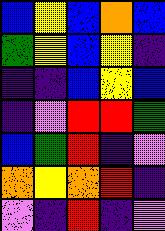[["blue", "yellow", "blue", "orange", "blue"], ["green", "yellow", "blue", "yellow", "indigo"], ["indigo", "indigo", "blue", "yellow", "blue"], ["indigo", "violet", "red", "red", "green"], ["blue", "green", "red", "indigo", "violet"], ["orange", "yellow", "orange", "red", "indigo"], ["violet", "indigo", "red", "indigo", "violet"]]